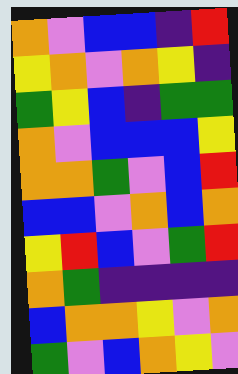[["orange", "violet", "blue", "blue", "indigo", "red"], ["yellow", "orange", "violet", "orange", "yellow", "indigo"], ["green", "yellow", "blue", "indigo", "green", "green"], ["orange", "violet", "blue", "blue", "blue", "yellow"], ["orange", "orange", "green", "violet", "blue", "red"], ["blue", "blue", "violet", "orange", "blue", "orange"], ["yellow", "red", "blue", "violet", "green", "red"], ["orange", "green", "indigo", "indigo", "indigo", "indigo"], ["blue", "orange", "orange", "yellow", "violet", "orange"], ["green", "violet", "blue", "orange", "yellow", "violet"]]